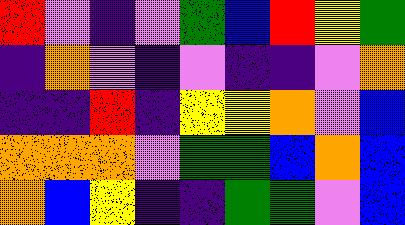[["red", "violet", "indigo", "violet", "green", "blue", "red", "yellow", "green"], ["indigo", "orange", "violet", "indigo", "violet", "indigo", "indigo", "violet", "orange"], ["indigo", "indigo", "red", "indigo", "yellow", "yellow", "orange", "violet", "blue"], ["orange", "orange", "orange", "violet", "green", "green", "blue", "orange", "blue"], ["orange", "blue", "yellow", "indigo", "indigo", "green", "green", "violet", "blue"]]